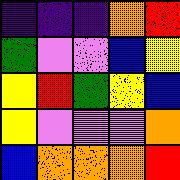[["indigo", "indigo", "indigo", "orange", "red"], ["green", "violet", "violet", "blue", "yellow"], ["yellow", "red", "green", "yellow", "blue"], ["yellow", "violet", "violet", "violet", "orange"], ["blue", "orange", "orange", "orange", "red"]]